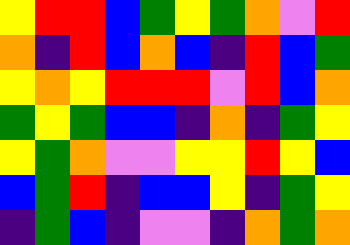[["yellow", "red", "red", "blue", "green", "yellow", "green", "orange", "violet", "red"], ["orange", "indigo", "red", "blue", "orange", "blue", "indigo", "red", "blue", "green"], ["yellow", "orange", "yellow", "red", "red", "red", "violet", "red", "blue", "orange"], ["green", "yellow", "green", "blue", "blue", "indigo", "orange", "indigo", "green", "yellow"], ["yellow", "green", "orange", "violet", "violet", "yellow", "yellow", "red", "yellow", "blue"], ["blue", "green", "red", "indigo", "blue", "blue", "yellow", "indigo", "green", "yellow"], ["indigo", "green", "blue", "indigo", "violet", "violet", "indigo", "orange", "green", "orange"]]